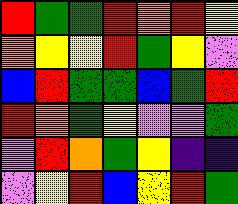[["red", "green", "green", "red", "orange", "red", "yellow"], ["orange", "yellow", "yellow", "red", "green", "yellow", "violet"], ["blue", "red", "green", "green", "blue", "green", "red"], ["red", "orange", "green", "yellow", "violet", "violet", "green"], ["violet", "red", "orange", "green", "yellow", "indigo", "indigo"], ["violet", "yellow", "red", "blue", "yellow", "red", "green"]]